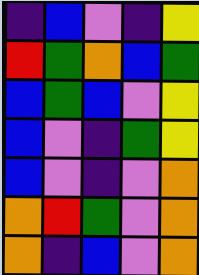[["indigo", "blue", "violet", "indigo", "yellow"], ["red", "green", "orange", "blue", "green"], ["blue", "green", "blue", "violet", "yellow"], ["blue", "violet", "indigo", "green", "yellow"], ["blue", "violet", "indigo", "violet", "orange"], ["orange", "red", "green", "violet", "orange"], ["orange", "indigo", "blue", "violet", "orange"]]